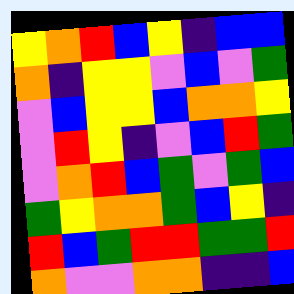[["yellow", "orange", "red", "blue", "yellow", "indigo", "blue", "blue"], ["orange", "indigo", "yellow", "yellow", "violet", "blue", "violet", "green"], ["violet", "blue", "yellow", "yellow", "blue", "orange", "orange", "yellow"], ["violet", "red", "yellow", "indigo", "violet", "blue", "red", "green"], ["violet", "orange", "red", "blue", "green", "violet", "green", "blue"], ["green", "yellow", "orange", "orange", "green", "blue", "yellow", "indigo"], ["red", "blue", "green", "red", "red", "green", "green", "red"], ["orange", "violet", "violet", "orange", "orange", "indigo", "indigo", "blue"]]